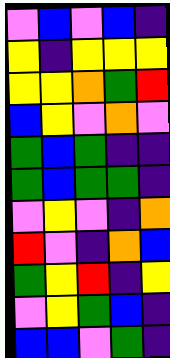[["violet", "blue", "violet", "blue", "indigo"], ["yellow", "indigo", "yellow", "yellow", "yellow"], ["yellow", "yellow", "orange", "green", "red"], ["blue", "yellow", "violet", "orange", "violet"], ["green", "blue", "green", "indigo", "indigo"], ["green", "blue", "green", "green", "indigo"], ["violet", "yellow", "violet", "indigo", "orange"], ["red", "violet", "indigo", "orange", "blue"], ["green", "yellow", "red", "indigo", "yellow"], ["violet", "yellow", "green", "blue", "indigo"], ["blue", "blue", "violet", "green", "indigo"]]